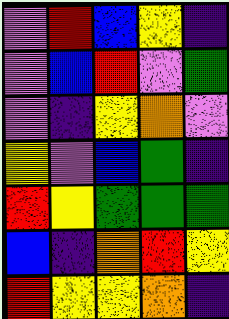[["violet", "red", "blue", "yellow", "indigo"], ["violet", "blue", "red", "violet", "green"], ["violet", "indigo", "yellow", "orange", "violet"], ["yellow", "violet", "blue", "green", "indigo"], ["red", "yellow", "green", "green", "green"], ["blue", "indigo", "orange", "red", "yellow"], ["red", "yellow", "yellow", "orange", "indigo"]]